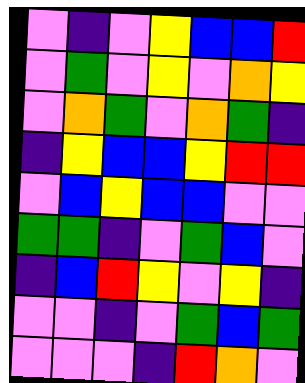[["violet", "indigo", "violet", "yellow", "blue", "blue", "red"], ["violet", "green", "violet", "yellow", "violet", "orange", "yellow"], ["violet", "orange", "green", "violet", "orange", "green", "indigo"], ["indigo", "yellow", "blue", "blue", "yellow", "red", "red"], ["violet", "blue", "yellow", "blue", "blue", "violet", "violet"], ["green", "green", "indigo", "violet", "green", "blue", "violet"], ["indigo", "blue", "red", "yellow", "violet", "yellow", "indigo"], ["violet", "violet", "indigo", "violet", "green", "blue", "green"], ["violet", "violet", "violet", "indigo", "red", "orange", "violet"]]